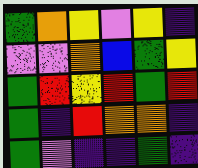[["green", "orange", "yellow", "violet", "yellow", "indigo"], ["violet", "violet", "orange", "blue", "green", "yellow"], ["green", "red", "yellow", "red", "green", "red"], ["green", "indigo", "red", "orange", "orange", "indigo"], ["green", "violet", "indigo", "indigo", "green", "indigo"]]